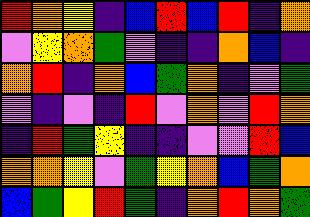[["red", "orange", "yellow", "indigo", "blue", "red", "blue", "red", "indigo", "orange"], ["violet", "yellow", "orange", "green", "violet", "indigo", "indigo", "orange", "blue", "indigo"], ["orange", "red", "indigo", "orange", "blue", "green", "orange", "indigo", "violet", "green"], ["violet", "indigo", "violet", "indigo", "red", "violet", "orange", "violet", "red", "orange"], ["indigo", "red", "green", "yellow", "indigo", "indigo", "violet", "violet", "red", "blue"], ["orange", "orange", "yellow", "violet", "green", "yellow", "orange", "blue", "green", "orange"], ["blue", "green", "yellow", "red", "green", "indigo", "orange", "red", "orange", "green"]]